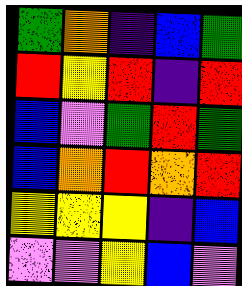[["green", "orange", "indigo", "blue", "green"], ["red", "yellow", "red", "indigo", "red"], ["blue", "violet", "green", "red", "green"], ["blue", "orange", "red", "orange", "red"], ["yellow", "yellow", "yellow", "indigo", "blue"], ["violet", "violet", "yellow", "blue", "violet"]]